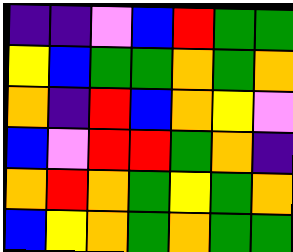[["indigo", "indigo", "violet", "blue", "red", "green", "green"], ["yellow", "blue", "green", "green", "orange", "green", "orange"], ["orange", "indigo", "red", "blue", "orange", "yellow", "violet"], ["blue", "violet", "red", "red", "green", "orange", "indigo"], ["orange", "red", "orange", "green", "yellow", "green", "orange"], ["blue", "yellow", "orange", "green", "orange", "green", "green"]]